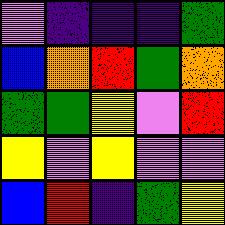[["violet", "indigo", "indigo", "indigo", "green"], ["blue", "orange", "red", "green", "orange"], ["green", "green", "yellow", "violet", "red"], ["yellow", "violet", "yellow", "violet", "violet"], ["blue", "red", "indigo", "green", "yellow"]]